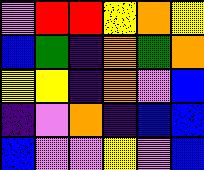[["violet", "red", "red", "yellow", "orange", "yellow"], ["blue", "green", "indigo", "orange", "green", "orange"], ["yellow", "yellow", "indigo", "orange", "violet", "blue"], ["indigo", "violet", "orange", "indigo", "blue", "blue"], ["blue", "violet", "violet", "yellow", "violet", "blue"]]